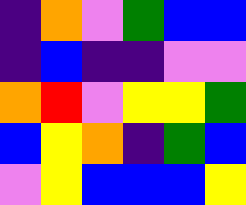[["indigo", "orange", "violet", "green", "blue", "blue"], ["indigo", "blue", "indigo", "indigo", "violet", "violet"], ["orange", "red", "violet", "yellow", "yellow", "green"], ["blue", "yellow", "orange", "indigo", "green", "blue"], ["violet", "yellow", "blue", "blue", "blue", "yellow"]]